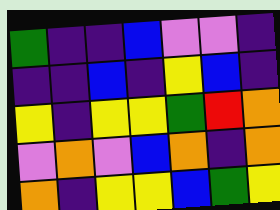[["green", "indigo", "indigo", "blue", "violet", "violet", "indigo"], ["indigo", "indigo", "blue", "indigo", "yellow", "blue", "indigo"], ["yellow", "indigo", "yellow", "yellow", "green", "red", "orange"], ["violet", "orange", "violet", "blue", "orange", "indigo", "orange"], ["orange", "indigo", "yellow", "yellow", "blue", "green", "yellow"]]